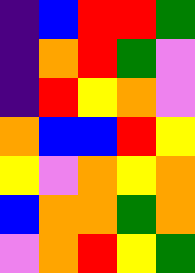[["indigo", "blue", "red", "red", "green"], ["indigo", "orange", "red", "green", "violet"], ["indigo", "red", "yellow", "orange", "violet"], ["orange", "blue", "blue", "red", "yellow"], ["yellow", "violet", "orange", "yellow", "orange"], ["blue", "orange", "orange", "green", "orange"], ["violet", "orange", "red", "yellow", "green"]]